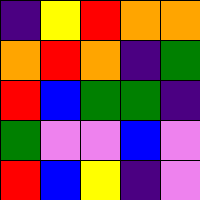[["indigo", "yellow", "red", "orange", "orange"], ["orange", "red", "orange", "indigo", "green"], ["red", "blue", "green", "green", "indigo"], ["green", "violet", "violet", "blue", "violet"], ["red", "blue", "yellow", "indigo", "violet"]]